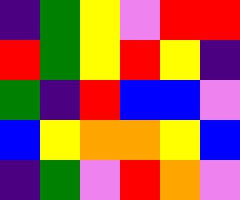[["indigo", "green", "yellow", "violet", "red", "red"], ["red", "green", "yellow", "red", "yellow", "indigo"], ["green", "indigo", "red", "blue", "blue", "violet"], ["blue", "yellow", "orange", "orange", "yellow", "blue"], ["indigo", "green", "violet", "red", "orange", "violet"]]